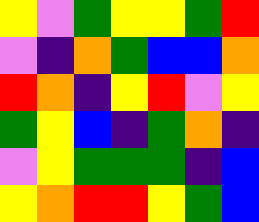[["yellow", "violet", "green", "yellow", "yellow", "green", "red"], ["violet", "indigo", "orange", "green", "blue", "blue", "orange"], ["red", "orange", "indigo", "yellow", "red", "violet", "yellow"], ["green", "yellow", "blue", "indigo", "green", "orange", "indigo"], ["violet", "yellow", "green", "green", "green", "indigo", "blue"], ["yellow", "orange", "red", "red", "yellow", "green", "blue"]]